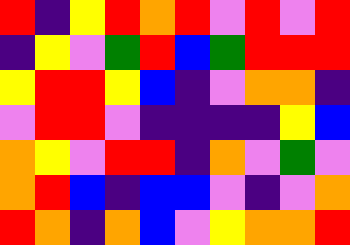[["red", "indigo", "yellow", "red", "orange", "red", "violet", "red", "violet", "red"], ["indigo", "yellow", "violet", "green", "red", "blue", "green", "red", "red", "red"], ["yellow", "red", "red", "yellow", "blue", "indigo", "violet", "orange", "orange", "indigo"], ["violet", "red", "red", "violet", "indigo", "indigo", "indigo", "indigo", "yellow", "blue"], ["orange", "yellow", "violet", "red", "red", "indigo", "orange", "violet", "green", "violet"], ["orange", "red", "blue", "indigo", "blue", "blue", "violet", "indigo", "violet", "orange"], ["red", "orange", "indigo", "orange", "blue", "violet", "yellow", "orange", "orange", "red"]]